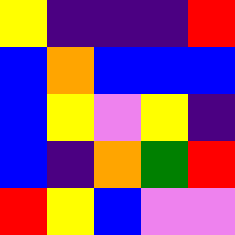[["yellow", "indigo", "indigo", "indigo", "red"], ["blue", "orange", "blue", "blue", "blue"], ["blue", "yellow", "violet", "yellow", "indigo"], ["blue", "indigo", "orange", "green", "red"], ["red", "yellow", "blue", "violet", "violet"]]